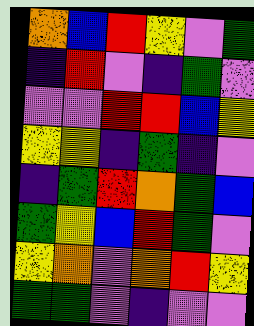[["orange", "blue", "red", "yellow", "violet", "green"], ["indigo", "red", "violet", "indigo", "green", "violet"], ["violet", "violet", "red", "red", "blue", "yellow"], ["yellow", "yellow", "indigo", "green", "indigo", "violet"], ["indigo", "green", "red", "orange", "green", "blue"], ["green", "yellow", "blue", "red", "green", "violet"], ["yellow", "orange", "violet", "orange", "red", "yellow"], ["green", "green", "violet", "indigo", "violet", "violet"]]